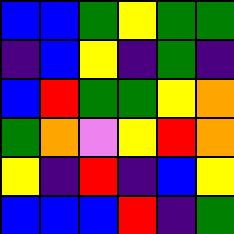[["blue", "blue", "green", "yellow", "green", "green"], ["indigo", "blue", "yellow", "indigo", "green", "indigo"], ["blue", "red", "green", "green", "yellow", "orange"], ["green", "orange", "violet", "yellow", "red", "orange"], ["yellow", "indigo", "red", "indigo", "blue", "yellow"], ["blue", "blue", "blue", "red", "indigo", "green"]]